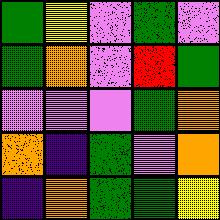[["green", "yellow", "violet", "green", "violet"], ["green", "orange", "violet", "red", "green"], ["violet", "violet", "violet", "green", "orange"], ["orange", "indigo", "green", "violet", "orange"], ["indigo", "orange", "green", "green", "yellow"]]